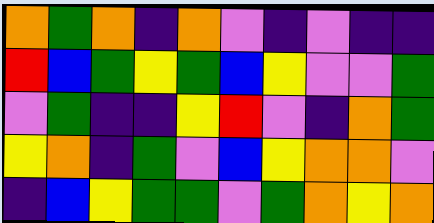[["orange", "green", "orange", "indigo", "orange", "violet", "indigo", "violet", "indigo", "indigo"], ["red", "blue", "green", "yellow", "green", "blue", "yellow", "violet", "violet", "green"], ["violet", "green", "indigo", "indigo", "yellow", "red", "violet", "indigo", "orange", "green"], ["yellow", "orange", "indigo", "green", "violet", "blue", "yellow", "orange", "orange", "violet"], ["indigo", "blue", "yellow", "green", "green", "violet", "green", "orange", "yellow", "orange"]]